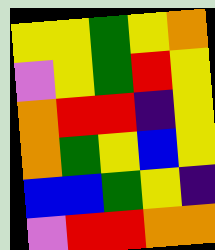[["yellow", "yellow", "green", "yellow", "orange"], ["violet", "yellow", "green", "red", "yellow"], ["orange", "red", "red", "indigo", "yellow"], ["orange", "green", "yellow", "blue", "yellow"], ["blue", "blue", "green", "yellow", "indigo"], ["violet", "red", "red", "orange", "orange"]]